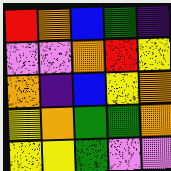[["red", "orange", "blue", "green", "indigo"], ["violet", "violet", "orange", "red", "yellow"], ["orange", "indigo", "blue", "yellow", "orange"], ["yellow", "orange", "green", "green", "orange"], ["yellow", "yellow", "green", "violet", "violet"]]